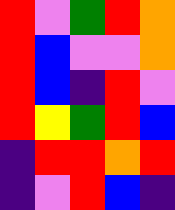[["red", "violet", "green", "red", "orange"], ["red", "blue", "violet", "violet", "orange"], ["red", "blue", "indigo", "red", "violet"], ["red", "yellow", "green", "red", "blue"], ["indigo", "red", "red", "orange", "red"], ["indigo", "violet", "red", "blue", "indigo"]]